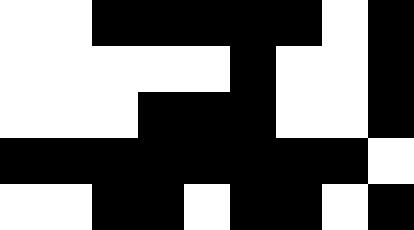[["white", "white", "black", "black", "black", "black", "black", "white", "black"], ["white", "white", "white", "white", "white", "black", "white", "white", "black"], ["white", "white", "white", "black", "black", "black", "white", "white", "black"], ["black", "black", "black", "black", "black", "black", "black", "black", "white"], ["white", "white", "black", "black", "white", "black", "black", "white", "black"]]